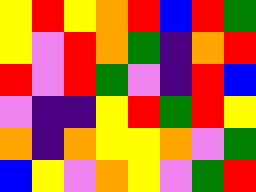[["yellow", "red", "yellow", "orange", "red", "blue", "red", "green"], ["yellow", "violet", "red", "orange", "green", "indigo", "orange", "red"], ["red", "violet", "red", "green", "violet", "indigo", "red", "blue"], ["violet", "indigo", "indigo", "yellow", "red", "green", "red", "yellow"], ["orange", "indigo", "orange", "yellow", "yellow", "orange", "violet", "green"], ["blue", "yellow", "violet", "orange", "yellow", "violet", "green", "red"]]